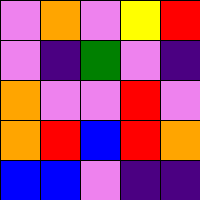[["violet", "orange", "violet", "yellow", "red"], ["violet", "indigo", "green", "violet", "indigo"], ["orange", "violet", "violet", "red", "violet"], ["orange", "red", "blue", "red", "orange"], ["blue", "blue", "violet", "indigo", "indigo"]]